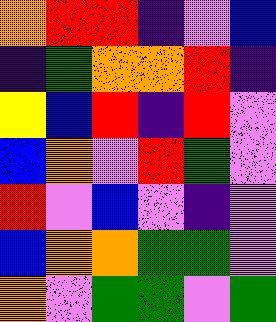[["orange", "red", "red", "indigo", "violet", "blue"], ["indigo", "green", "orange", "orange", "red", "indigo"], ["yellow", "blue", "red", "indigo", "red", "violet"], ["blue", "orange", "violet", "red", "green", "violet"], ["red", "violet", "blue", "violet", "indigo", "violet"], ["blue", "orange", "orange", "green", "green", "violet"], ["orange", "violet", "green", "green", "violet", "green"]]